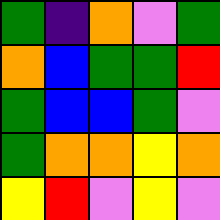[["green", "indigo", "orange", "violet", "green"], ["orange", "blue", "green", "green", "red"], ["green", "blue", "blue", "green", "violet"], ["green", "orange", "orange", "yellow", "orange"], ["yellow", "red", "violet", "yellow", "violet"]]